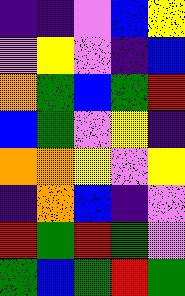[["indigo", "indigo", "violet", "blue", "yellow"], ["violet", "yellow", "violet", "indigo", "blue"], ["orange", "green", "blue", "green", "red"], ["blue", "green", "violet", "yellow", "indigo"], ["orange", "orange", "yellow", "violet", "yellow"], ["indigo", "orange", "blue", "indigo", "violet"], ["red", "green", "red", "green", "violet"], ["green", "blue", "green", "red", "green"]]